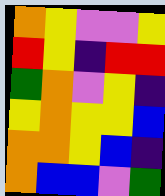[["orange", "yellow", "violet", "violet", "yellow"], ["red", "yellow", "indigo", "red", "red"], ["green", "orange", "violet", "yellow", "indigo"], ["yellow", "orange", "yellow", "yellow", "blue"], ["orange", "orange", "yellow", "blue", "indigo"], ["orange", "blue", "blue", "violet", "green"]]